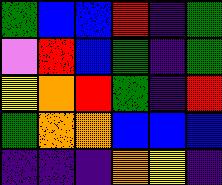[["green", "blue", "blue", "red", "indigo", "green"], ["violet", "red", "blue", "green", "indigo", "green"], ["yellow", "orange", "red", "green", "indigo", "red"], ["green", "orange", "orange", "blue", "blue", "blue"], ["indigo", "indigo", "indigo", "orange", "yellow", "indigo"]]